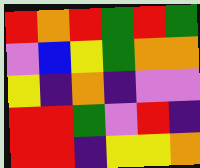[["red", "orange", "red", "green", "red", "green"], ["violet", "blue", "yellow", "green", "orange", "orange"], ["yellow", "indigo", "orange", "indigo", "violet", "violet"], ["red", "red", "green", "violet", "red", "indigo"], ["red", "red", "indigo", "yellow", "yellow", "orange"]]